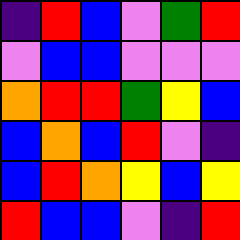[["indigo", "red", "blue", "violet", "green", "red"], ["violet", "blue", "blue", "violet", "violet", "violet"], ["orange", "red", "red", "green", "yellow", "blue"], ["blue", "orange", "blue", "red", "violet", "indigo"], ["blue", "red", "orange", "yellow", "blue", "yellow"], ["red", "blue", "blue", "violet", "indigo", "red"]]